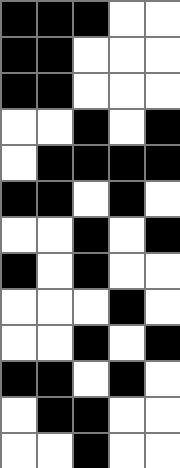[["black", "black", "black", "white", "white"], ["black", "black", "white", "white", "white"], ["black", "black", "white", "white", "white"], ["white", "white", "black", "white", "black"], ["white", "black", "black", "black", "black"], ["black", "black", "white", "black", "white"], ["white", "white", "black", "white", "black"], ["black", "white", "black", "white", "white"], ["white", "white", "white", "black", "white"], ["white", "white", "black", "white", "black"], ["black", "black", "white", "black", "white"], ["white", "black", "black", "white", "white"], ["white", "white", "black", "white", "white"]]